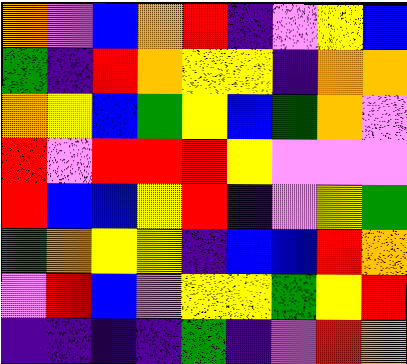[["orange", "violet", "blue", "orange", "red", "indigo", "violet", "yellow", "blue"], ["green", "indigo", "red", "orange", "yellow", "yellow", "indigo", "orange", "orange"], ["orange", "yellow", "blue", "green", "yellow", "blue", "green", "orange", "violet"], ["red", "violet", "red", "red", "red", "yellow", "violet", "violet", "violet"], ["red", "blue", "blue", "yellow", "red", "indigo", "violet", "yellow", "green"], ["green", "orange", "yellow", "yellow", "indigo", "blue", "blue", "red", "orange"], ["violet", "red", "blue", "violet", "yellow", "yellow", "green", "yellow", "red"], ["indigo", "indigo", "indigo", "indigo", "green", "indigo", "violet", "red", "orange"]]